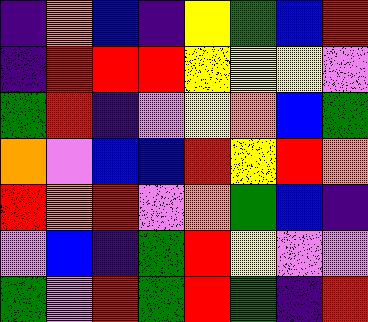[["indigo", "orange", "blue", "indigo", "yellow", "green", "blue", "red"], ["indigo", "red", "red", "red", "yellow", "yellow", "yellow", "violet"], ["green", "red", "indigo", "violet", "yellow", "orange", "blue", "green"], ["orange", "violet", "blue", "blue", "red", "yellow", "red", "orange"], ["red", "orange", "red", "violet", "orange", "green", "blue", "indigo"], ["violet", "blue", "indigo", "green", "red", "yellow", "violet", "violet"], ["green", "violet", "red", "green", "red", "green", "indigo", "red"]]